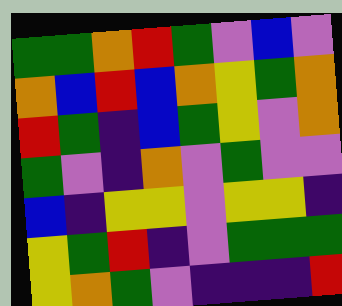[["green", "green", "orange", "red", "green", "violet", "blue", "violet"], ["orange", "blue", "red", "blue", "orange", "yellow", "green", "orange"], ["red", "green", "indigo", "blue", "green", "yellow", "violet", "orange"], ["green", "violet", "indigo", "orange", "violet", "green", "violet", "violet"], ["blue", "indigo", "yellow", "yellow", "violet", "yellow", "yellow", "indigo"], ["yellow", "green", "red", "indigo", "violet", "green", "green", "green"], ["yellow", "orange", "green", "violet", "indigo", "indigo", "indigo", "red"]]